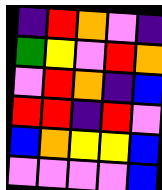[["indigo", "red", "orange", "violet", "indigo"], ["green", "yellow", "violet", "red", "orange"], ["violet", "red", "orange", "indigo", "blue"], ["red", "red", "indigo", "red", "violet"], ["blue", "orange", "yellow", "yellow", "blue"], ["violet", "violet", "violet", "violet", "blue"]]